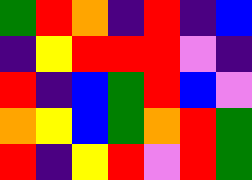[["green", "red", "orange", "indigo", "red", "indigo", "blue"], ["indigo", "yellow", "red", "red", "red", "violet", "indigo"], ["red", "indigo", "blue", "green", "red", "blue", "violet"], ["orange", "yellow", "blue", "green", "orange", "red", "green"], ["red", "indigo", "yellow", "red", "violet", "red", "green"]]